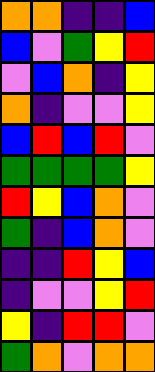[["orange", "orange", "indigo", "indigo", "blue"], ["blue", "violet", "green", "yellow", "red"], ["violet", "blue", "orange", "indigo", "yellow"], ["orange", "indigo", "violet", "violet", "yellow"], ["blue", "red", "blue", "red", "violet"], ["green", "green", "green", "green", "yellow"], ["red", "yellow", "blue", "orange", "violet"], ["green", "indigo", "blue", "orange", "violet"], ["indigo", "indigo", "red", "yellow", "blue"], ["indigo", "violet", "violet", "yellow", "red"], ["yellow", "indigo", "red", "red", "violet"], ["green", "orange", "violet", "orange", "orange"]]